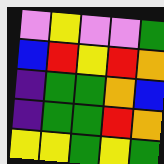[["violet", "yellow", "violet", "violet", "green"], ["blue", "red", "yellow", "red", "orange"], ["indigo", "green", "green", "orange", "blue"], ["indigo", "green", "green", "red", "orange"], ["yellow", "yellow", "green", "yellow", "green"]]